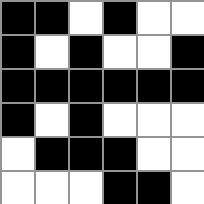[["black", "black", "white", "black", "white", "white"], ["black", "white", "black", "white", "white", "black"], ["black", "black", "black", "black", "black", "black"], ["black", "white", "black", "white", "white", "white"], ["white", "black", "black", "black", "white", "white"], ["white", "white", "white", "black", "black", "white"]]